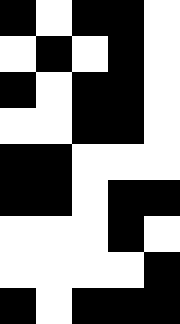[["black", "white", "black", "black", "white"], ["white", "black", "white", "black", "white"], ["black", "white", "black", "black", "white"], ["white", "white", "black", "black", "white"], ["black", "black", "white", "white", "white"], ["black", "black", "white", "black", "black"], ["white", "white", "white", "black", "white"], ["white", "white", "white", "white", "black"], ["black", "white", "black", "black", "black"]]